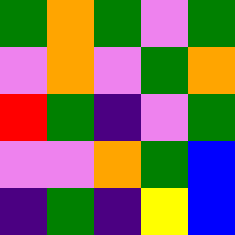[["green", "orange", "green", "violet", "green"], ["violet", "orange", "violet", "green", "orange"], ["red", "green", "indigo", "violet", "green"], ["violet", "violet", "orange", "green", "blue"], ["indigo", "green", "indigo", "yellow", "blue"]]